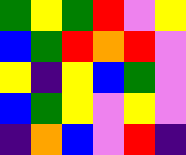[["green", "yellow", "green", "red", "violet", "yellow"], ["blue", "green", "red", "orange", "red", "violet"], ["yellow", "indigo", "yellow", "blue", "green", "violet"], ["blue", "green", "yellow", "violet", "yellow", "violet"], ["indigo", "orange", "blue", "violet", "red", "indigo"]]